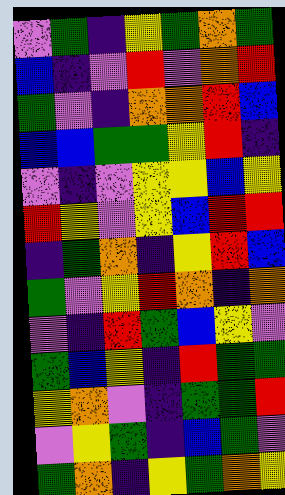[["violet", "green", "indigo", "yellow", "green", "orange", "green"], ["blue", "indigo", "violet", "red", "violet", "orange", "red"], ["green", "violet", "indigo", "orange", "orange", "red", "blue"], ["blue", "blue", "green", "green", "yellow", "red", "indigo"], ["violet", "indigo", "violet", "yellow", "yellow", "blue", "yellow"], ["red", "yellow", "violet", "yellow", "blue", "red", "red"], ["indigo", "green", "orange", "indigo", "yellow", "red", "blue"], ["green", "violet", "yellow", "red", "orange", "indigo", "orange"], ["violet", "indigo", "red", "green", "blue", "yellow", "violet"], ["green", "blue", "yellow", "indigo", "red", "green", "green"], ["yellow", "orange", "violet", "indigo", "green", "green", "red"], ["violet", "yellow", "green", "indigo", "blue", "green", "violet"], ["green", "orange", "indigo", "yellow", "green", "orange", "yellow"]]